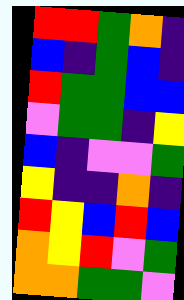[["red", "red", "green", "orange", "indigo"], ["blue", "indigo", "green", "blue", "indigo"], ["red", "green", "green", "blue", "blue"], ["violet", "green", "green", "indigo", "yellow"], ["blue", "indigo", "violet", "violet", "green"], ["yellow", "indigo", "indigo", "orange", "indigo"], ["red", "yellow", "blue", "red", "blue"], ["orange", "yellow", "red", "violet", "green"], ["orange", "orange", "green", "green", "violet"]]